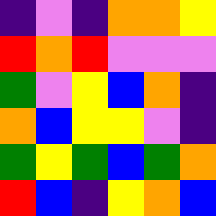[["indigo", "violet", "indigo", "orange", "orange", "yellow"], ["red", "orange", "red", "violet", "violet", "violet"], ["green", "violet", "yellow", "blue", "orange", "indigo"], ["orange", "blue", "yellow", "yellow", "violet", "indigo"], ["green", "yellow", "green", "blue", "green", "orange"], ["red", "blue", "indigo", "yellow", "orange", "blue"]]